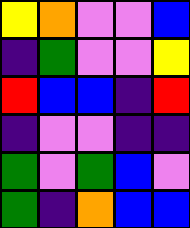[["yellow", "orange", "violet", "violet", "blue"], ["indigo", "green", "violet", "violet", "yellow"], ["red", "blue", "blue", "indigo", "red"], ["indigo", "violet", "violet", "indigo", "indigo"], ["green", "violet", "green", "blue", "violet"], ["green", "indigo", "orange", "blue", "blue"]]